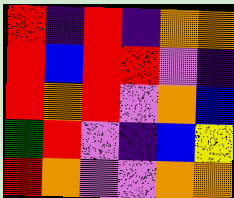[["red", "indigo", "red", "indigo", "orange", "orange"], ["red", "blue", "red", "red", "violet", "indigo"], ["red", "orange", "red", "violet", "orange", "blue"], ["green", "red", "violet", "indigo", "blue", "yellow"], ["red", "orange", "violet", "violet", "orange", "orange"]]